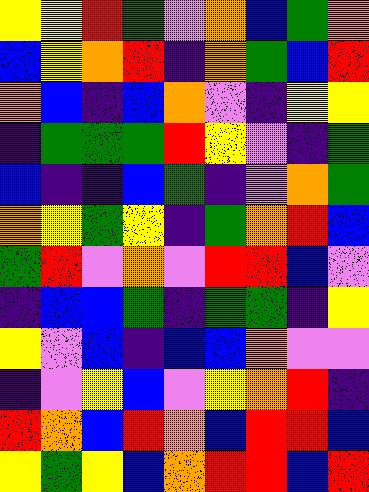[["yellow", "yellow", "red", "green", "violet", "orange", "blue", "green", "orange"], ["blue", "yellow", "orange", "red", "indigo", "orange", "green", "blue", "red"], ["orange", "blue", "indigo", "blue", "orange", "violet", "indigo", "yellow", "yellow"], ["indigo", "green", "green", "green", "red", "yellow", "violet", "indigo", "green"], ["blue", "indigo", "indigo", "blue", "green", "indigo", "violet", "orange", "green"], ["orange", "yellow", "green", "yellow", "indigo", "green", "orange", "red", "blue"], ["green", "red", "violet", "orange", "violet", "red", "red", "blue", "violet"], ["indigo", "blue", "blue", "green", "indigo", "green", "green", "indigo", "yellow"], ["yellow", "violet", "blue", "indigo", "blue", "blue", "orange", "violet", "violet"], ["indigo", "violet", "yellow", "blue", "violet", "yellow", "orange", "red", "indigo"], ["red", "orange", "blue", "red", "orange", "blue", "red", "red", "blue"], ["yellow", "green", "yellow", "blue", "orange", "red", "red", "blue", "red"]]